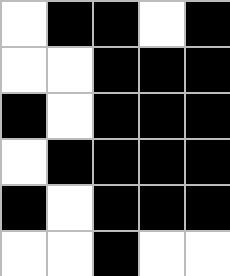[["white", "black", "black", "white", "black"], ["white", "white", "black", "black", "black"], ["black", "white", "black", "black", "black"], ["white", "black", "black", "black", "black"], ["black", "white", "black", "black", "black"], ["white", "white", "black", "white", "white"]]